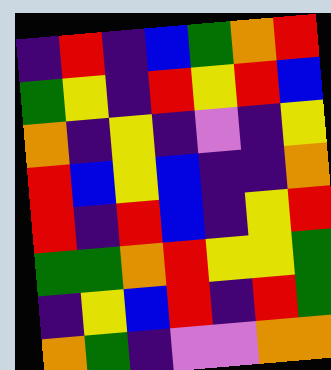[["indigo", "red", "indigo", "blue", "green", "orange", "red"], ["green", "yellow", "indigo", "red", "yellow", "red", "blue"], ["orange", "indigo", "yellow", "indigo", "violet", "indigo", "yellow"], ["red", "blue", "yellow", "blue", "indigo", "indigo", "orange"], ["red", "indigo", "red", "blue", "indigo", "yellow", "red"], ["green", "green", "orange", "red", "yellow", "yellow", "green"], ["indigo", "yellow", "blue", "red", "indigo", "red", "green"], ["orange", "green", "indigo", "violet", "violet", "orange", "orange"]]